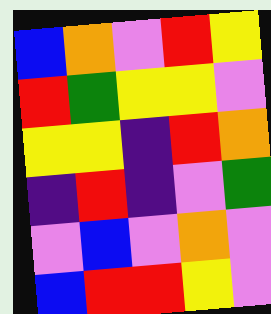[["blue", "orange", "violet", "red", "yellow"], ["red", "green", "yellow", "yellow", "violet"], ["yellow", "yellow", "indigo", "red", "orange"], ["indigo", "red", "indigo", "violet", "green"], ["violet", "blue", "violet", "orange", "violet"], ["blue", "red", "red", "yellow", "violet"]]